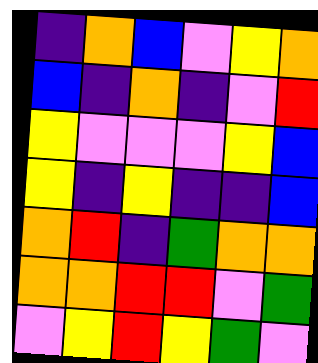[["indigo", "orange", "blue", "violet", "yellow", "orange"], ["blue", "indigo", "orange", "indigo", "violet", "red"], ["yellow", "violet", "violet", "violet", "yellow", "blue"], ["yellow", "indigo", "yellow", "indigo", "indigo", "blue"], ["orange", "red", "indigo", "green", "orange", "orange"], ["orange", "orange", "red", "red", "violet", "green"], ["violet", "yellow", "red", "yellow", "green", "violet"]]